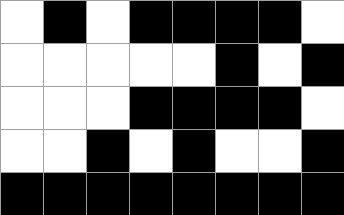[["white", "black", "white", "black", "black", "black", "black", "white"], ["white", "white", "white", "white", "white", "black", "white", "black"], ["white", "white", "white", "black", "black", "black", "black", "white"], ["white", "white", "black", "white", "black", "white", "white", "black"], ["black", "black", "black", "black", "black", "black", "black", "black"]]